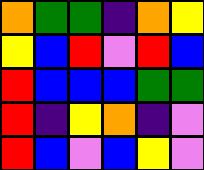[["orange", "green", "green", "indigo", "orange", "yellow"], ["yellow", "blue", "red", "violet", "red", "blue"], ["red", "blue", "blue", "blue", "green", "green"], ["red", "indigo", "yellow", "orange", "indigo", "violet"], ["red", "blue", "violet", "blue", "yellow", "violet"]]